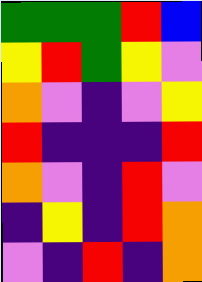[["green", "green", "green", "red", "blue"], ["yellow", "red", "green", "yellow", "violet"], ["orange", "violet", "indigo", "violet", "yellow"], ["red", "indigo", "indigo", "indigo", "red"], ["orange", "violet", "indigo", "red", "violet"], ["indigo", "yellow", "indigo", "red", "orange"], ["violet", "indigo", "red", "indigo", "orange"]]